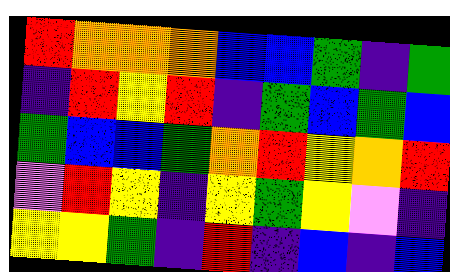[["red", "orange", "orange", "orange", "blue", "blue", "green", "indigo", "green"], ["indigo", "red", "yellow", "red", "indigo", "green", "blue", "green", "blue"], ["green", "blue", "blue", "green", "orange", "red", "yellow", "orange", "red"], ["violet", "red", "yellow", "indigo", "yellow", "green", "yellow", "violet", "indigo"], ["yellow", "yellow", "green", "indigo", "red", "indigo", "blue", "indigo", "blue"]]